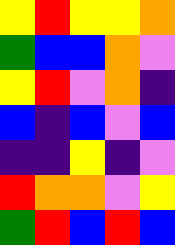[["yellow", "red", "yellow", "yellow", "orange"], ["green", "blue", "blue", "orange", "violet"], ["yellow", "red", "violet", "orange", "indigo"], ["blue", "indigo", "blue", "violet", "blue"], ["indigo", "indigo", "yellow", "indigo", "violet"], ["red", "orange", "orange", "violet", "yellow"], ["green", "red", "blue", "red", "blue"]]